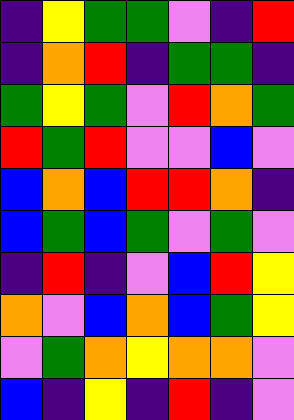[["indigo", "yellow", "green", "green", "violet", "indigo", "red"], ["indigo", "orange", "red", "indigo", "green", "green", "indigo"], ["green", "yellow", "green", "violet", "red", "orange", "green"], ["red", "green", "red", "violet", "violet", "blue", "violet"], ["blue", "orange", "blue", "red", "red", "orange", "indigo"], ["blue", "green", "blue", "green", "violet", "green", "violet"], ["indigo", "red", "indigo", "violet", "blue", "red", "yellow"], ["orange", "violet", "blue", "orange", "blue", "green", "yellow"], ["violet", "green", "orange", "yellow", "orange", "orange", "violet"], ["blue", "indigo", "yellow", "indigo", "red", "indigo", "violet"]]